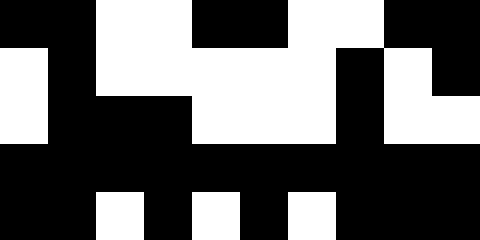[["black", "black", "white", "white", "black", "black", "white", "white", "black", "black"], ["white", "black", "white", "white", "white", "white", "white", "black", "white", "black"], ["white", "black", "black", "black", "white", "white", "white", "black", "white", "white"], ["black", "black", "black", "black", "black", "black", "black", "black", "black", "black"], ["black", "black", "white", "black", "white", "black", "white", "black", "black", "black"]]